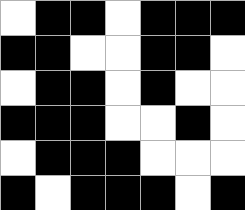[["white", "black", "black", "white", "black", "black", "black"], ["black", "black", "white", "white", "black", "black", "white"], ["white", "black", "black", "white", "black", "white", "white"], ["black", "black", "black", "white", "white", "black", "white"], ["white", "black", "black", "black", "white", "white", "white"], ["black", "white", "black", "black", "black", "white", "black"]]